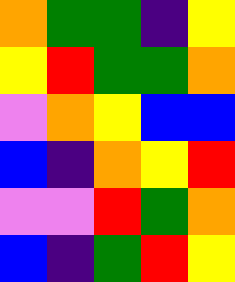[["orange", "green", "green", "indigo", "yellow"], ["yellow", "red", "green", "green", "orange"], ["violet", "orange", "yellow", "blue", "blue"], ["blue", "indigo", "orange", "yellow", "red"], ["violet", "violet", "red", "green", "orange"], ["blue", "indigo", "green", "red", "yellow"]]